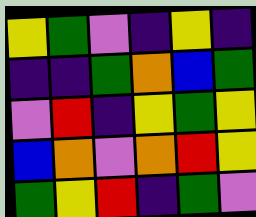[["yellow", "green", "violet", "indigo", "yellow", "indigo"], ["indigo", "indigo", "green", "orange", "blue", "green"], ["violet", "red", "indigo", "yellow", "green", "yellow"], ["blue", "orange", "violet", "orange", "red", "yellow"], ["green", "yellow", "red", "indigo", "green", "violet"]]